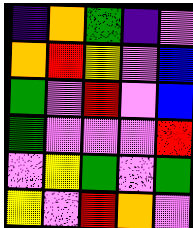[["indigo", "orange", "green", "indigo", "violet"], ["orange", "red", "yellow", "violet", "blue"], ["green", "violet", "red", "violet", "blue"], ["green", "violet", "violet", "violet", "red"], ["violet", "yellow", "green", "violet", "green"], ["yellow", "violet", "red", "orange", "violet"]]